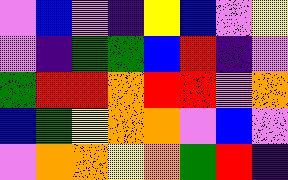[["violet", "blue", "violet", "indigo", "yellow", "blue", "violet", "yellow"], ["violet", "indigo", "green", "green", "blue", "red", "indigo", "violet"], ["green", "red", "red", "orange", "red", "red", "violet", "orange"], ["blue", "green", "yellow", "orange", "orange", "violet", "blue", "violet"], ["violet", "orange", "orange", "yellow", "orange", "green", "red", "indigo"]]